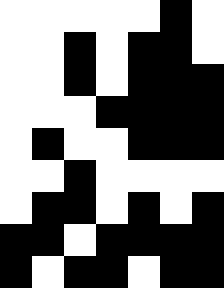[["white", "white", "white", "white", "white", "black", "white"], ["white", "white", "black", "white", "black", "black", "white"], ["white", "white", "black", "white", "black", "black", "black"], ["white", "white", "white", "black", "black", "black", "black"], ["white", "black", "white", "white", "black", "black", "black"], ["white", "white", "black", "white", "white", "white", "white"], ["white", "black", "black", "white", "black", "white", "black"], ["black", "black", "white", "black", "black", "black", "black"], ["black", "white", "black", "black", "white", "black", "black"]]